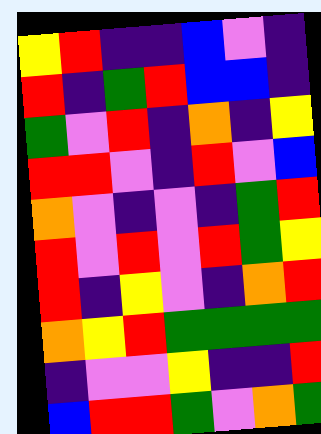[["yellow", "red", "indigo", "indigo", "blue", "violet", "indigo"], ["red", "indigo", "green", "red", "blue", "blue", "indigo"], ["green", "violet", "red", "indigo", "orange", "indigo", "yellow"], ["red", "red", "violet", "indigo", "red", "violet", "blue"], ["orange", "violet", "indigo", "violet", "indigo", "green", "red"], ["red", "violet", "red", "violet", "red", "green", "yellow"], ["red", "indigo", "yellow", "violet", "indigo", "orange", "red"], ["orange", "yellow", "red", "green", "green", "green", "green"], ["indigo", "violet", "violet", "yellow", "indigo", "indigo", "red"], ["blue", "red", "red", "green", "violet", "orange", "green"]]